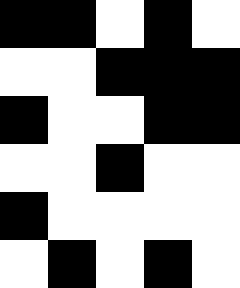[["black", "black", "white", "black", "white"], ["white", "white", "black", "black", "black"], ["black", "white", "white", "black", "black"], ["white", "white", "black", "white", "white"], ["black", "white", "white", "white", "white"], ["white", "black", "white", "black", "white"]]